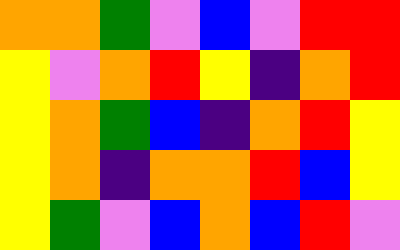[["orange", "orange", "green", "violet", "blue", "violet", "red", "red"], ["yellow", "violet", "orange", "red", "yellow", "indigo", "orange", "red"], ["yellow", "orange", "green", "blue", "indigo", "orange", "red", "yellow"], ["yellow", "orange", "indigo", "orange", "orange", "red", "blue", "yellow"], ["yellow", "green", "violet", "blue", "orange", "blue", "red", "violet"]]